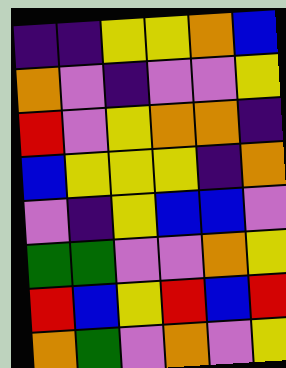[["indigo", "indigo", "yellow", "yellow", "orange", "blue"], ["orange", "violet", "indigo", "violet", "violet", "yellow"], ["red", "violet", "yellow", "orange", "orange", "indigo"], ["blue", "yellow", "yellow", "yellow", "indigo", "orange"], ["violet", "indigo", "yellow", "blue", "blue", "violet"], ["green", "green", "violet", "violet", "orange", "yellow"], ["red", "blue", "yellow", "red", "blue", "red"], ["orange", "green", "violet", "orange", "violet", "yellow"]]